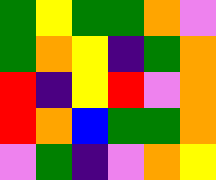[["green", "yellow", "green", "green", "orange", "violet"], ["green", "orange", "yellow", "indigo", "green", "orange"], ["red", "indigo", "yellow", "red", "violet", "orange"], ["red", "orange", "blue", "green", "green", "orange"], ["violet", "green", "indigo", "violet", "orange", "yellow"]]